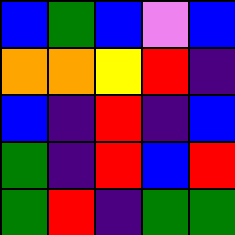[["blue", "green", "blue", "violet", "blue"], ["orange", "orange", "yellow", "red", "indigo"], ["blue", "indigo", "red", "indigo", "blue"], ["green", "indigo", "red", "blue", "red"], ["green", "red", "indigo", "green", "green"]]